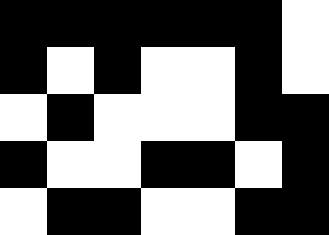[["black", "black", "black", "black", "black", "black", "white"], ["black", "white", "black", "white", "white", "black", "white"], ["white", "black", "white", "white", "white", "black", "black"], ["black", "white", "white", "black", "black", "white", "black"], ["white", "black", "black", "white", "white", "black", "black"]]